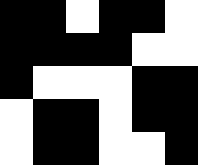[["black", "black", "white", "black", "black", "white"], ["black", "black", "black", "black", "white", "white"], ["black", "white", "white", "white", "black", "black"], ["white", "black", "black", "white", "black", "black"], ["white", "black", "black", "white", "white", "black"]]